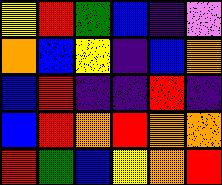[["yellow", "red", "green", "blue", "indigo", "violet"], ["orange", "blue", "yellow", "indigo", "blue", "orange"], ["blue", "red", "indigo", "indigo", "red", "indigo"], ["blue", "red", "orange", "red", "orange", "orange"], ["red", "green", "blue", "yellow", "orange", "red"]]